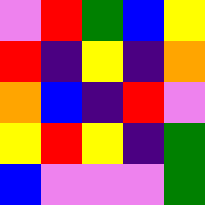[["violet", "red", "green", "blue", "yellow"], ["red", "indigo", "yellow", "indigo", "orange"], ["orange", "blue", "indigo", "red", "violet"], ["yellow", "red", "yellow", "indigo", "green"], ["blue", "violet", "violet", "violet", "green"]]